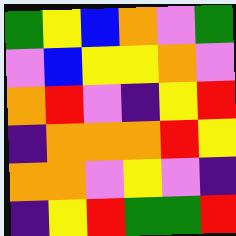[["green", "yellow", "blue", "orange", "violet", "green"], ["violet", "blue", "yellow", "yellow", "orange", "violet"], ["orange", "red", "violet", "indigo", "yellow", "red"], ["indigo", "orange", "orange", "orange", "red", "yellow"], ["orange", "orange", "violet", "yellow", "violet", "indigo"], ["indigo", "yellow", "red", "green", "green", "red"]]